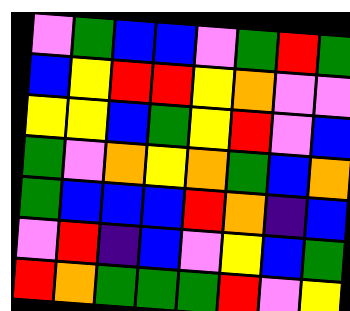[["violet", "green", "blue", "blue", "violet", "green", "red", "green"], ["blue", "yellow", "red", "red", "yellow", "orange", "violet", "violet"], ["yellow", "yellow", "blue", "green", "yellow", "red", "violet", "blue"], ["green", "violet", "orange", "yellow", "orange", "green", "blue", "orange"], ["green", "blue", "blue", "blue", "red", "orange", "indigo", "blue"], ["violet", "red", "indigo", "blue", "violet", "yellow", "blue", "green"], ["red", "orange", "green", "green", "green", "red", "violet", "yellow"]]